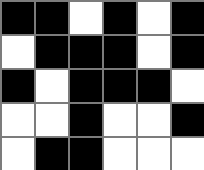[["black", "black", "white", "black", "white", "black"], ["white", "black", "black", "black", "white", "black"], ["black", "white", "black", "black", "black", "white"], ["white", "white", "black", "white", "white", "black"], ["white", "black", "black", "white", "white", "white"]]